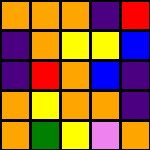[["orange", "orange", "orange", "indigo", "red"], ["indigo", "orange", "yellow", "yellow", "blue"], ["indigo", "red", "orange", "blue", "indigo"], ["orange", "yellow", "orange", "orange", "indigo"], ["orange", "green", "yellow", "violet", "orange"]]